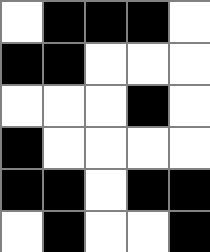[["white", "black", "black", "black", "white"], ["black", "black", "white", "white", "white"], ["white", "white", "white", "black", "white"], ["black", "white", "white", "white", "white"], ["black", "black", "white", "black", "black"], ["white", "black", "white", "white", "black"]]